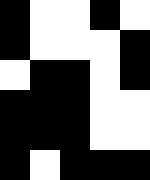[["black", "white", "white", "black", "white"], ["black", "white", "white", "white", "black"], ["white", "black", "black", "white", "black"], ["black", "black", "black", "white", "white"], ["black", "black", "black", "white", "white"], ["black", "white", "black", "black", "black"]]